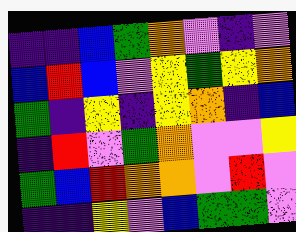[["indigo", "indigo", "blue", "green", "orange", "violet", "indigo", "violet"], ["blue", "red", "blue", "violet", "yellow", "green", "yellow", "orange"], ["green", "indigo", "yellow", "indigo", "yellow", "orange", "indigo", "blue"], ["indigo", "red", "violet", "green", "orange", "violet", "violet", "yellow"], ["green", "blue", "red", "orange", "orange", "violet", "red", "violet"], ["indigo", "indigo", "yellow", "violet", "blue", "green", "green", "violet"]]